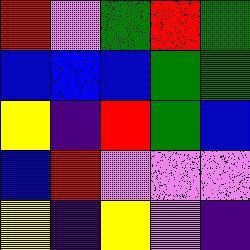[["red", "violet", "green", "red", "green"], ["blue", "blue", "blue", "green", "green"], ["yellow", "indigo", "red", "green", "blue"], ["blue", "red", "violet", "violet", "violet"], ["yellow", "indigo", "yellow", "violet", "indigo"]]